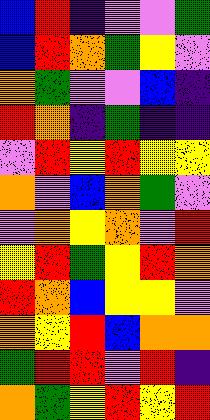[["blue", "red", "indigo", "violet", "violet", "green"], ["blue", "red", "orange", "green", "yellow", "violet"], ["orange", "green", "violet", "violet", "blue", "indigo"], ["red", "orange", "indigo", "green", "indigo", "indigo"], ["violet", "red", "yellow", "red", "yellow", "yellow"], ["orange", "violet", "blue", "orange", "green", "violet"], ["violet", "orange", "yellow", "orange", "violet", "red"], ["yellow", "red", "green", "yellow", "red", "orange"], ["red", "orange", "blue", "yellow", "yellow", "violet"], ["orange", "yellow", "red", "blue", "orange", "orange"], ["green", "red", "red", "violet", "red", "indigo"], ["orange", "green", "yellow", "red", "yellow", "red"]]